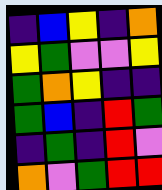[["indigo", "blue", "yellow", "indigo", "orange"], ["yellow", "green", "violet", "violet", "yellow"], ["green", "orange", "yellow", "indigo", "indigo"], ["green", "blue", "indigo", "red", "green"], ["indigo", "green", "indigo", "red", "violet"], ["orange", "violet", "green", "red", "red"]]